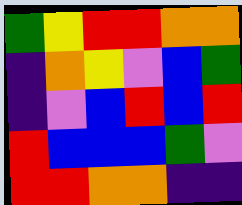[["green", "yellow", "red", "red", "orange", "orange"], ["indigo", "orange", "yellow", "violet", "blue", "green"], ["indigo", "violet", "blue", "red", "blue", "red"], ["red", "blue", "blue", "blue", "green", "violet"], ["red", "red", "orange", "orange", "indigo", "indigo"]]